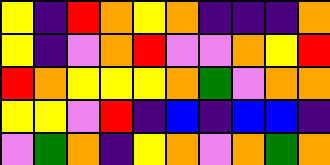[["yellow", "indigo", "red", "orange", "yellow", "orange", "indigo", "indigo", "indigo", "orange"], ["yellow", "indigo", "violet", "orange", "red", "violet", "violet", "orange", "yellow", "red"], ["red", "orange", "yellow", "yellow", "yellow", "orange", "green", "violet", "orange", "orange"], ["yellow", "yellow", "violet", "red", "indigo", "blue", "indigo", "blue", "blue", "indigo"], ["violet", "green", "orange", "indigo", "yellow", "orange", "violet", "orange", "green", "orange"]]